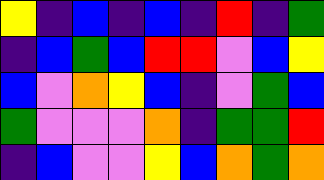[["yellow", "indigo", "blue", "indigo", "blue", "indigo", "red", "indigo", "green"], ["indigo", "blue", "green", "blue", "red", "red", "violet", "blue", "yellow"], ["blue", "violet", "orange", "yellow", "blue", "indigo", "violet", "green", "blue"], ["green", "violet", "violet", "violet", "orange", "indigo", "green", "green", "red"], ["indigo", "blue", "violet", "violet", "yellow", "blue", "orange", "green", "orange"]]